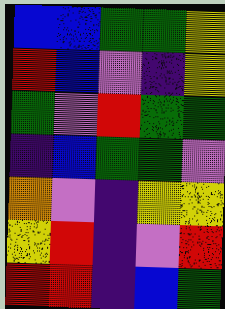[["blue", "blue", "green", "green", "yellow"], ["red", "blue", "violet", "indigo", "yellow"], ["green", "violet", "red", "green", "green"], ["indigo", "blue", "green", "green", "violet"], ["orange", "violet", "indigo", "yellow", "yellow"], ["yellow", "red", "indigo", "violet", "red"], ["red", "red", "indigo", "blue", "green"]]